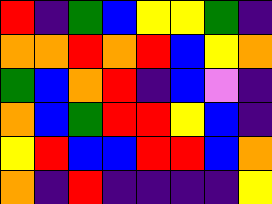[["red", "indigo", "green", "blue", "yellow", "yellow", "green", "indigo"], ["orange", "orange", "red", "orange", "red", "blue", "yellow", "orange"], ["green", "blue", "orange", "red", "indigo", "blue", "violet", "indigo"], ["orange", "blue", "green", "red", "red", "yellow", "blue", "indigo"], ["yellow", "red", "blue", "blue", "red", "red", "blue", "orange"], ["orange", "indigo", "red", "indigo", "indigo", "indigo", "indigo", "yellow"]]